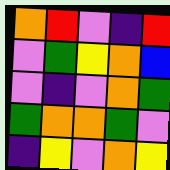[["orange", "red", "violet", "indigo", "red"], ["violet", "green", "yellow", "orange", "blue"], ["violet", "indigo", "violet", "orange", "green"], ["green", "orange", "orange", "green", "violet"], ["indigo", "yellow", "violet", "orange", "yellow"]]